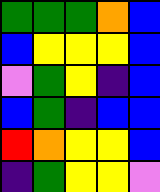[["green", "green", "green", "orange", "blue"], ["blue", "yellow", "yellow", "yellow", "blue"], ["violet", "green", "yellow", "indigo", "blue"], ["blue", "green", "indigo", "blue", "blue"], ["red", "orange", "yellow", "yellow", "blue"], ["indigo", "green", "yellow", "yellow", "violet"]]